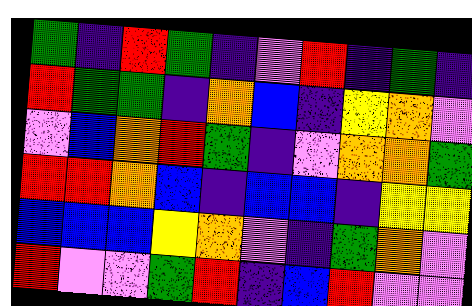[["green", "indigo", "red", "green", "indigo", "violet", "red", "indigo", "green", "indigo"], ["red", "green", "green", "indigo", "orange", "blue", "indigo", "yellow", "orange", "violet"], ["violet", "blue", "orange", "red", "green", "indigo", "violet", "orange", "orange", "green"], ["red", "red", "orange", "blue", "indigo", "blue", "blue", "indigo", "yellow", "yellow"], ["blue", "blue", "blue", "yellow", "orange", "violet", "indigo", "green", "orange", "violet"], ["red", "violet", "violet", "green", "red", "indigo", "blue", "red", "violet", "violet"]]